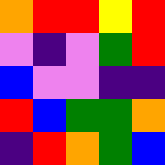[["orange", "red", "red", "yellow", "red"], ["violet", "indigo", "violet", "green", "red"], ["blue", "violet", "violet", "indigo", "indigo"], ["red", "blue", "green", "green", "orange"], ["indigo", "red", "orange", "green", "blue"]]